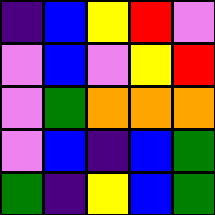[["indigo", "blue", "yellow", "red", "violet"], ["violet", "blue", "violet", "yellow", "red"], ["violet", "green", "orange", "orange", "orange"], ["violet", "blue", "indigo", "blue", "green"], ["green", "indigo", "yellow", "blue", "green"]]